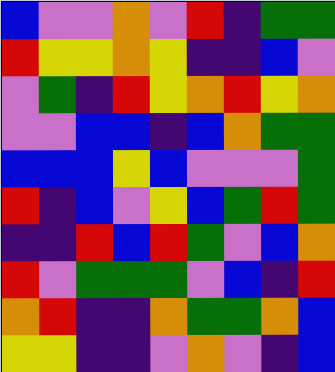[["blue", "violet", "violet", "orange", "violet", "red", "indigo", "green", "green"], ["red", "yellow", "yellow", "orange", "yellow", "indigo", "indigo", "blue", "violet"], ["violet", "green", "indigo", "red", "yellow", "orange", "red", "yellow", "orange"], ["violet", "violet", "blue", "blue", "indigo", "blue", "orange", "green", "green"], ["blue", "blue", "blue", "yellow", "blue", "violet", "violet", "violet", "green"], ["red", "indigo", "blue", "violet", "yellow", "blue", "green", "red", "green"], ["indigo", "indigo", "red", "blue", "red", "green", "violet", "blue", "orange"], ["red", "violet", "green", "green", "green", "violet", "blue", "indigo", "red"], ["orange", "red", "indigo", "indigo", "orange", "green", "green", "orange", "blue"], ["yellow", "yellow", "indigo", "indigo", "violet", "orange", "violet", "indigo", "blue"]]